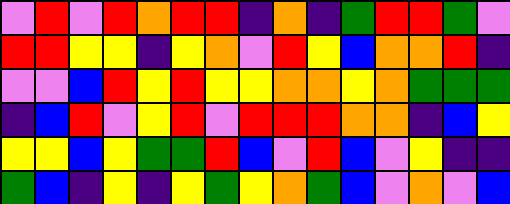[["violet", "red", "violet", "red", "orange", "red", "red", "indigo", "orange", "indigo", "green", "red", "red", "green", "violet"], ["red", "red", "yellow", "yellow", "indigo", "yellow", "orange", "violet", "red", "yellow", "blue", "orange", "orange", "red", "indigo"], ["violet", "violet", "blue", "red", "yellow", "red", "yellow", "yellow", "orange", "orange", "yellow", "orange", "green", "green", "green"], ["indigo", "blue", "red", "violet", "yellow", "red", "violet", "red", "red", "red", "orange", "orange", "indigo", "blue", "yellow"], ["yellow", "yellow", "blue", "yellow", "green", "green", "red", "blue", "violet", "red", "blue", "violet", "yellow", "indigo", "indigo"], ["green", "blue", "indigo", "yellow", "indigo", "yellow", "green", "yellow", "orange", "green", "blue", "violet", "orange", "violet", "blue"]]